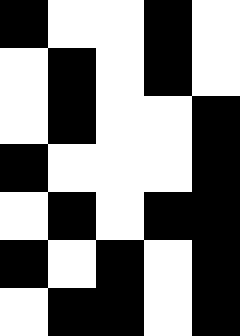[["black", "white", "white", "black", "white"], ["white", "black", "white", "black", "white"], ["white", "black", "white", "white", "black"], ["black", "white", "white", "white", "black"], ["white", "black", "white", "black", "black"], ["black", "white", "black", "white", "black"], ["white", "black", "black", "white", "black"]]